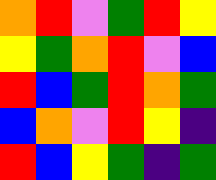[["orange", "red", "violet", "green", "red", "yellow"], ["yellow", "green", "orange", "red", "violet", "blue"], ["red", "blue", "green", "red", "orange", "green"], ["blue", "orange", "violet", "red", "yellow", "indigo"], ["red", "blue", "yellow", "green", "indigo", "green"]]